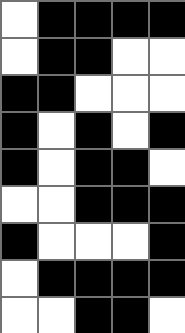[["white", "black", "black", "black", "black"], ["white", "black", "black", "white", "white"], ["black", "black", "white", "white", "white"], ["black", "white", "black", "white", "black"], ["black", "white", "black", "black", "white"], ["white", "white", "black", "black", "black"], ["black", "white", "white", "white", "black"], ["white", "black", "black", "black", "black"], ["white", "white", "black", "black", "white"]]